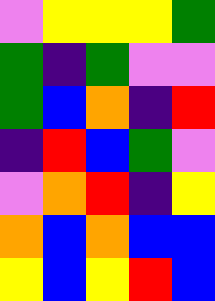[["violet", "yellow", "yellow", "yellow", "green"], ["green", "indigo", "green", "violet", "violet"], ["green", "blue", "orange", "indigo", "red"], ["indigo", "red", "blue", "green", "violet"], ["violet", "orange", "red", "indigo", "yellow"], ["orange", "blue", "orange", "blue", "blue"], ["yellow", "blue", "yellow", "red", "blue"]]